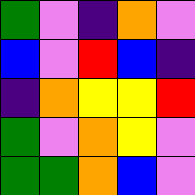[["green", "violet", "indigo", "orange", "violet"], ["blue", "violet", "red", "blue", "indigo"], ["indigo", "orange", "yellow", "yellow", "red"], ["green", "violet", "orange", "yellow", "violet"], ["green", "green", "orange", "blue", "violet"]]